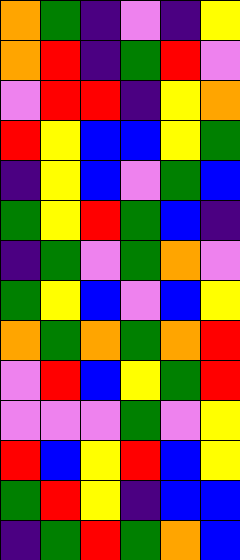[["orange", "green", "indigo", "violet", "indigo", "yellow"], ["orange", "red", "indigo", "green", "red", "violet"], ["violet", "red", "red", "indigo", "yellow", "orange"], ["red", "yellow", "blue", "blue", "yellow", "green"], ["indigo", "yellow", "blue", "violet", "green", "blue"], ["green", "yellow", "red", "green", "blue", "indigo"], ["indigo", "green", "violet", "green", "orange", "violet"], ["green", "yellow", "blue", "violet", "blue", "yellow"], ["orange", "green", "orange", "green", "orange", "red"], ["violet", "red", "blue", "yellow", "green", "red"], ["violet", "violet", "violet", "green", "violet", "yellow"], ["red", "blue", "yellow", "red", "blue", "yellow"], ["green", "red", "yellow", "indigo", "blue", "blue"], ["indigo", "green", "red", "green", "orange", "blue"]]